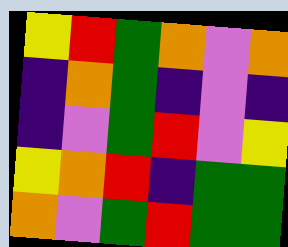[["yellow", "red", "green", "orange", "violet", "orange"], ["indigo", "orange", "green", "indigo", "violet", "indigo"], ["indigo", "violet", "green", "red", "violet", "yellow"], ["yellow", "orange", "red", "indigo", "green", "green"], ["orange", "violet", "green", "red", "green", "green"]]